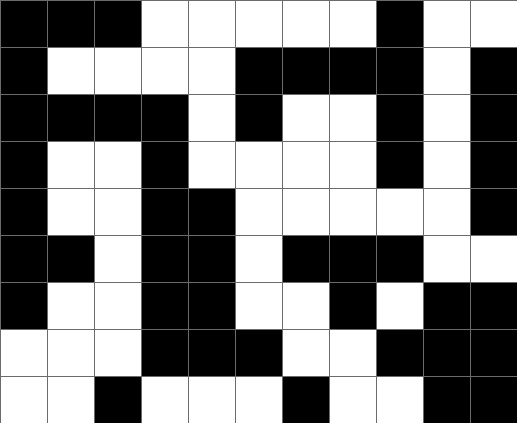[["black", "black", "black", "white", "white", "white", "white", "white", "black", "white", "white"], ["black", "white", "white", "white", "white", "black", "black", "black", "black", "white", "black"], ["black", "black", "black", "black", "white", "black", "white", "white", "black", "white", "black"], ["black", "white", "white", "black", "white", "white", "white", "white", "black", "white", "black"], ["black", "white", "white", "black", "black", "white", "white", "white", "white", "white", "black"], ["black", "black", "white", "black", "black", "white", "black", "black", "black", "white", "white"], ["black", "white", "white", "black", "black", "white", "white", "black", "white", "black", "black"], ["white", "white", "white", "black", "black", "black", "white", "white", "black", "black", "black"], ["white", "white", "black", "white", "white", "white", "black", "white", "white", "black", "black"]]